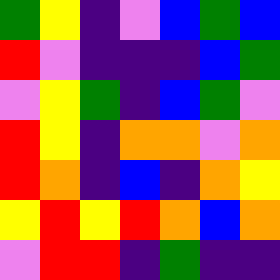[["green", "yellow", "indigo", "violet", "blue", "green", "blue"], ["red", "violet", "indigo", "indigo", "indigo", "blue", "green"], ["violet", "yellow", "green", "indigo", "blue", "green", "violet"], ["red", "yellow", "indigo", "orange", "orange", "violet", "orange"], ["red", "orange", "indigo", "blue", "indigo", "orange", "yellow"], ["yellow", "red", "yellow", "red", "orange", "blue", "orange"], ["violet", "red", "red", "indigo", "green", "indigo", "indigo"]]